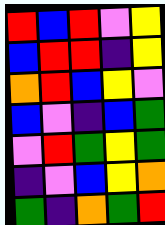[["red", "blue", "red", "violet", "yellow"], ["blue", "red", "red", "indigo", "yellow"], ["orange", "red", "blue", "yellow", "violet"], ["blue", "violet", "indigo", "blue", "green"], ["violet", "red", "green", "yellow", "green"], ["indigo", "violet", "blue", "yellow", "orange"], ["green", "indigo", "orange", "green", "red"]]